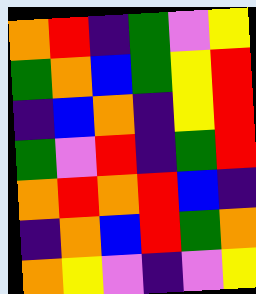[["orange", "red", "indigo", "green", "violet", "yellow"], ["green", "orange", "blue", "green", "yellow", "red"], ["indigo", "blue", "orange", "indigo", "yellow", "red"], ["green", "violet", "red", "indigo", "green", "red"], ["orange", "red", "orange", "red", "blue", "indigo"], ["indigo", "orange", "blue", "red", "green", "orange"], ["orange", "yellow", "violet", "indigo", "violet", "yellow"]]